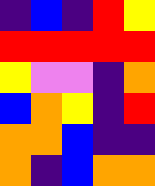[["indigo", "blue", "indigo", "red", "yellow"], ["red", "red", "red", "red", "red"], ["yellow", "violet", "violet", "indigo", "orange"], ["blue", "orange", "yellow", "indigo", "red"], ["orange", "orange", "blue", "indigo", "indigo"], ["orange", "indigo", "blue", "orange", "orange"]]